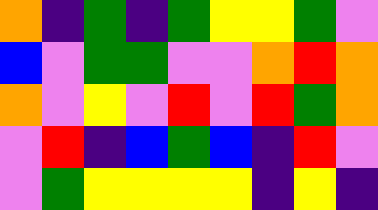[["orange", "indigo", "green", "indigo", "green", "yellow", "yellow", "green", "violet"], ["blue", "violet", "green", "green", "violet", "violet", "orange", "red", "orange"], ["orange", "violet", "yellow", "violet", "red", "violet", "red", "green", "orange"], ["violet", "red", "indigo", "blue", "green", "blue", "indigo", "red", "violet"], ["violet", "green", "yellow", "yellow", "yellow", "yellow", "indigo", "yellow", "indigo"]]